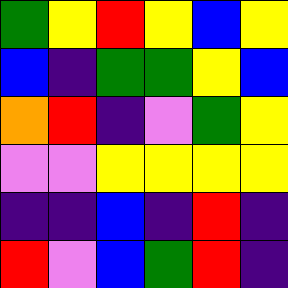[["green", "yellow", "red", "yellow", "blue", "yellow"], ["blue", "indigo", "green", "green", "yellow", "blue"], ["orange", "red", "indigo", "violet", "green", "yellow"], ["violet", "violet", "yellow", "yellow", "yellow", "yellow"], ["indigo", "indigo", "blue", "indigo", "red", "indigo"], ["red", "violet", "blue", "green", "red", "indigo"]]